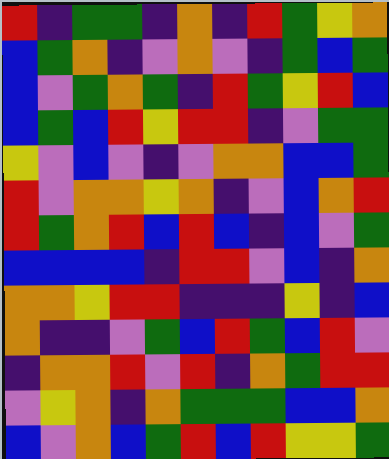[["red", "indigo", "green", "green", "indigo", "orange", "indigo", "red", "green", "yellow", "orange"], ["blue", "green", "orange", "indigo", "violet", "orange", "violet", "indigo", "green", "blue", "green"], ["blue", "violet", "green", "orange", "green", "indigo", "red", "green", "yellow", "red", "blue"], ["blue", "green", "blue", "red", "yellow", "red", "red", "indigo", "violet", "green", "green"], ["yellow", "violet", "blue", "violet", "indigo", "violet", "orange", "orange", "blue", "blue", "green"], ["red", "violet", "orange", "orange", "yellow", "orange", "indigo", "violet", "blue", "orange", "red"], ["red", "green", "orange", "red", "blue", "red", "blue", "indigo", "blue", "violet", "green"], ["blue", "blue", "blue", "blue", "indigo", "red", "red", "violet", "blue", "indigo", "orange"], ["orange", "orange", "yellow", "red", "red", "indigo", "indigo", "indigo", "yellow", "indigo", "blue"], ["orange", "indigo", "indigo", "violet", "green", "blue", "red", "green", "blue", "red", "violet"], ["indigo", "orange", "orange", "red", "violet", "red", "indigo", "orange", "green", "red", "red"], ["violet", "yellow", "orange", "indigo", "orange", "green", "green", "green", "blue", "blue", "orange"], ["blue", "violet", "orange", "blue", "green", "red", "blue", "red", "yellow", "yellow", "green"]]